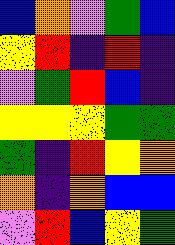[["blue", "orange", "violet", "green", "blue"], ["yellow", "red", "indigo", "red", "indigo"], ["violet", "green", "red", "blue", "indigo"], ["yellow", "yellow", "yellow", "green", "green"], ["green", "indigo", "red", "yellow", "orange"], ["orange", "indigo", "orange", "blue", "blue"], ["violet", "red", "blue", "yellow", "green"]]